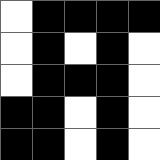[["white", "black", "black", "black", "black"], ["white", "black", "white", "black", "white"], ["white", "black", "black", "black", "white"], ["black", "black", "white", "black", "white"], ["black", "black", "white", "black", "white"]]